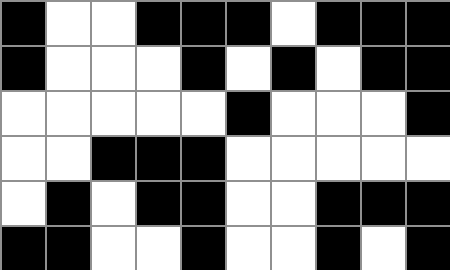[["black", "white", "white", "black", "black", "black", "white", "black", "black", "black"], ["black", "white", "white", "white", "black", "white", "black", "white", "black", "black"], ["white", "white", "white", "white", "white", "black", "white", "white", "white", "black"], ["white", "white", "black", "black", "black", "white", "white", "white", "white", "white"], ["white", "black", "white", "black", "black", "white", "white", "black", "black", "black"], ["black", "black", "white", "white", "black", "white", "white", "black", "white", "black"]]